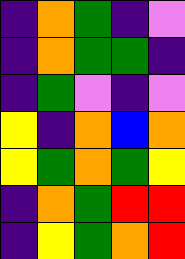[["indigo", "orange", "green", "indigo", "violet"], ["indigo", "orange", "green", "green", "indigo"], ["indigo", "green", "violet", "indigo", "violet"], ["yellow", "indigo", "orange", "blue", "orange"], ["yellow", "green", "orange", "green", "yellow"], ["indigo", "orange", "green", "red", "red"], ["indigo", "yellow", "green", "orange", "red"]]